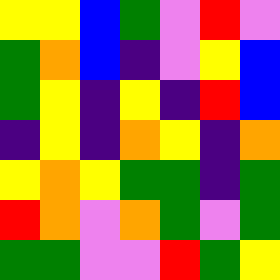[["yellow", "yellow", "blue", "green", "violet", "red", "violet"], ["green", "orange", "blue", "indigo", "violet", "yellow", "blue"], ["green", "yellow", "indigo", "yellow", "indigo", "red", "blue"], ["indigo", "yellow", "indigo", "orange", "yellow", "indigo", "orange"], ["yellow", "orange", "yellow", "green", "green", "indigo", "green"], ["red", "orange", "violet", "orange", "green", "violet", "green"], ["green", "green", "violet", "violet", "red", "green", "yellow"]]